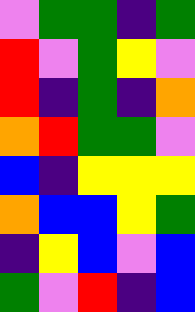[["violet", "green", "green", "indigo", "green"], ["red", "violet", "green", "yellow", "violet"], ["red", "indigo", "green", "indigo", "orange"], ["orange", "red", "green", "green", "violet"], ["blue", "indigo", "yellow", "yellow", "yellow"], ["orange", "blue", "blue", "yellow", "green"], ["indigo", "yellow", "blue", "violet", "blue"], ["green", "violet", "red", "indigo", "blue"]]